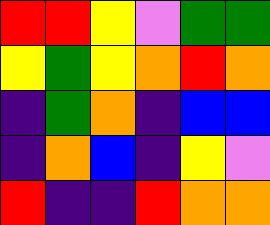[["red", "red", "yellow", "violet", "green", "green"], ["yellow", "green", "yellow", "orange", "red", "orange"], ["indigo", "green", "orange", "indigo", "blue", "blue"], ["indigo", "orange", "blue", "indigo", "yellow", "violet"], ["red", "indigo", "indigo", "red", "orange", "orange"]]